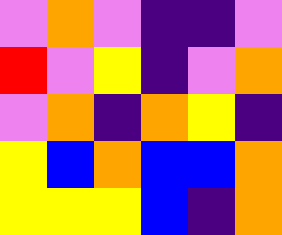[["violet", "orange", "violet", "indigo", "indigo", "violet"], ["red", "violet", "yellow", "indigo", "violet", "orange"], ["violet", "orange", "indigo", "orange", "yellow", "indigo"], ["yellow", "blue", "orange", "blue", "blue", "orange"], ["yellow", "yellow", "yellow", "blue", "indigo", "orange"]]